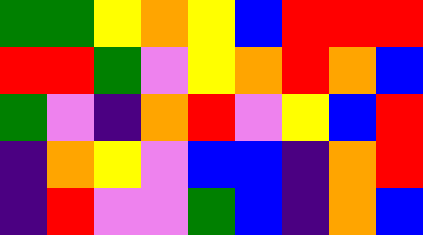[["green", "green", "yellow", "orange", "yellow", "blue", "red", "red", "red"], ["red", "red", "green", "violet", "yellow", "orange", "red", "orange", "blue"], ["green", "violet", "indigo", "orange", "red", "violet", "yellow", "blue", "red"], ["indigo", "orange", "yellow", "violet", "blue", "blue", "indigo", "orange", "red"], ["indigo", "red", "violet", "violet", "green", "blue", "indigo", "orange", "blue"]]